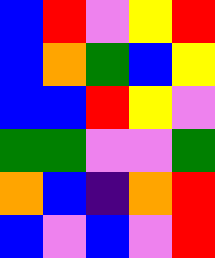[["blue", "red", "violet", "yellow", "red"], ["blue", "orange", "green", "blue", "yellow"], ["blue", "blue", "red", "yellow", "violet"], ["green", "green", "violet", "violet", "green"], ["orange", "blue", "indigo", "orange", "red"], ["blue", "violet", "blue", "violet", "red"]]